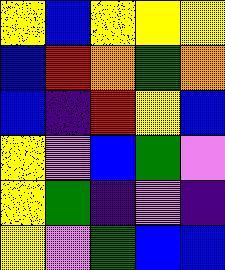[["yellow", "blue", "yellow", "yellow", "yellow"], ["blue", "red", "orange", "green", "orange"], ["blue", "indigo", "red", "yellow", "blue"], ["yellow", "violet", "blue", "green", "violet"], ["yellow", "green", "indigo", "violet", "indigo"], ["yellow", "violet", "green", "blue", "blue"]]